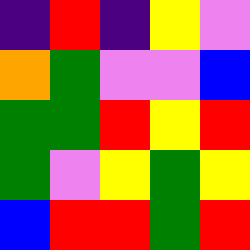[["indigo", "red", "indigo", "yellow", "violet"], ["orange", "green", "violet", "violet", "blue"], ["green", "green", "red", "yellow", "red"], ["green", "violet", "yellow", "green", "yellow"], ["blue", "red", "red", "green", "red"]]